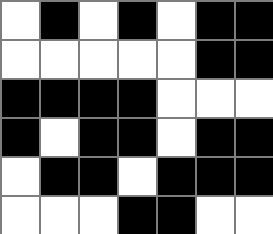[["white", "black", "white", "black", "white", "black", "black"], ["white", "white", "white", "white", "white", "black", "black"], ["black", "black", "black", "black", "white", "white", "white"], ["black", "white", "black", "black", "white", "black", "black"], ["white", "black", "black", "white", "black", "black", "black"], ["white", "white", "white", "black", "black", "white", "white"]]